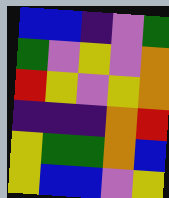[["blue", "blue", "indigo", "violet", "green"], ["green", "violet", "yellow", "violet", "orange"], ["red", "yellow", "violet", "yellow", "orange"], ["indigo", "indigo", "indigo", "orange", "red"], ["yellow", "green", "green", "orange", "blue"], ["yellow", "blue", "blue", "violet", "yellow"]]